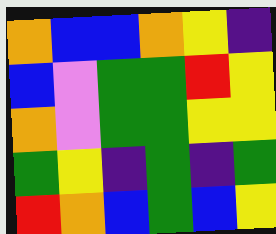[["orange", "blue", "blue", "orange", "yellow", "indigo"], ["blue", "violet", "green", "green", "red", "yellow"], ["orange", "violet", "green", "green", "yellow", "yellow"], ["green", "yellow", "indigo", "green", "indigo", "green"], ["red", "orange", "blue", "green", "blue", "yellow"]]